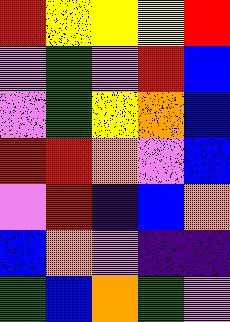[["red", "yellow", "yellow", "yellow", "red"], ["violet", "green", "violet", "red", "blue"], ["violet", "green", "yellow", "orange", "blue"], ["red", "red", "orange", "violet", "blue"], ["violet", "red", "indigo", "blue", "orange"], ["blue", "orange", "violet", "indigo", "indigo"], ["green", "blue", "orange", "green", "violet"]]